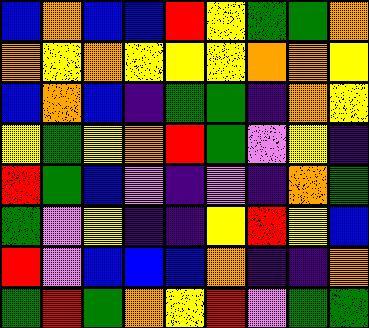[["blue", "orange", "blue", "blue", "red", "yellow", "green", "green", "orange"], ["orange", "yellow", "orange", "yellow", "yellow", "yellow", "orange", "orange", "yellow"], ["blue", "orange", "blue", "indigo", "green", "green", "indigo", "orange", "yellow"], ["yellow", "green", "yellow", "orange", "red", "green", "violet", "yellow", "indigo"], ["red", "green", "blue", "violet", "indigo", "violet", "indigo", "orange", "green"], ["green", "violet", "yellow", "indigo", "indigo", "yellow", "red", "yellow", "blue"], ["red", "violet", "blue", "blue", "blue", "orange", "indigo", "indigo", "orange"], ["green", "red", "green", "orange", "yellow", "red", "violet", "green", "green"]]